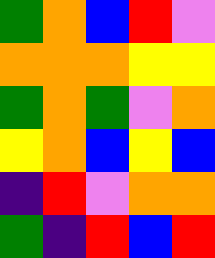[["green", "orange", "blue", "red", "violet"], ["orange", "orange", "orange", "yellow", "yellow"], ["green", "orange", "green", "violet", "orange"], ["yellow", "orange", "blue", "yellow", "blue"], ["indigo", "red", "violet", "orange", "orange"], ["green", "indigo", "red", "blue", "red"]]